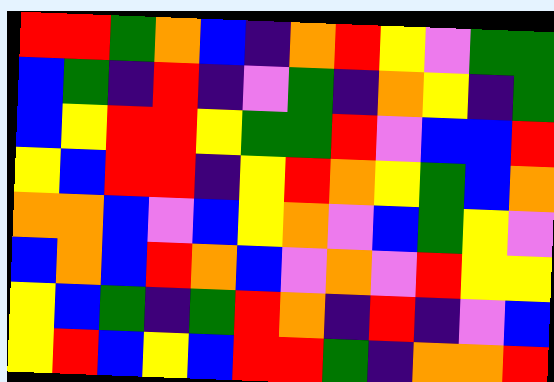[["red", "red", "green", "orange", "blue", "indigo", "orange", "red", "yellow", "violet", "green", "green"], ["blue", "green", "indigo", "red", "indigo", "violet", "green", "indigo", "orange", "yellow", "indigo", "green"], ["blue", "yellow", "red", "red", "yellow", "green", "green", "red", "violet", "blue", "blue", "red"], ["yellow", "blue", "red", "red", "indigo", "yellow", "red", "orange", "yellow", "green", "blue", "orange"], ["orange", "orange", "blue", "violet", "blue", "yellow", "orange", "violet", "blue", "green", "yellow", "violet"], ["blue", "orange", "blue", "red", "orange", "blue", "violet", "orange", "violet", "red", "yellow", "yellow"], ["yellow", "blue", "green", "indigo", "green", "red", "orange", "indigo", "red", "indigo", "violet", "blue"], ["yellow", "red", "blue", "yellow", "blue", "red", "red", "green", "indigo", "orange", "orange", "red"]]